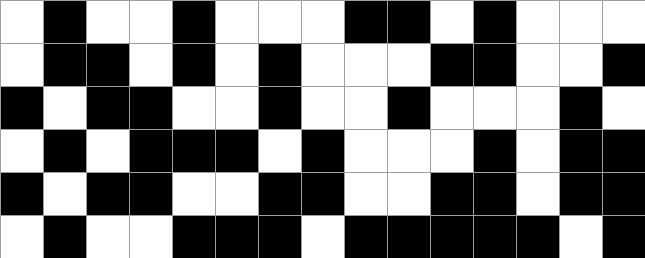[["white", "black", "white", "white", "black", "white", "white", "white", "black", "black", "white", "black", "white", "white", "white"], ["white", "black", "black", "white", "black", "white", "black", "white", "white", "white", "black", "black", "white", "white", "black"], ["black", "white", "black", "black", "white", "white", "black", "white", "white", "black", "white", "white", "white", "black", "white"], ["white", "black", "white", "black", "black", "black", "white", "black", "white", "white", "white", "black", "white", "black", "black"], ["black", "white", "black", "black", "white", "white", "black", "black", "white", "white", "black", "black", "white", "black", "black"], ["white", "black", "white", "white", "black", "black", "black", "white", "black", "black", "black", "black", "black", "white", "black"]]